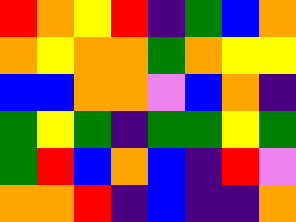[["red", "orange", "yellow", "red", "indigo", "green", "blue", "orange"], ["orange", "yellow", "orange", "orange", "green", "orange", "yellow", "yellow"], ["blue", "blue", "orange", "orange", "violet", "blue", "orange", "indigo"], ["green", "yellow", "green", "indigo", "green", "green", "yellow", "green"], ["green", "red", "blue", "orange", "blue", "indigo", "red", "violet"], ["orange", "orange", "red", "indigo", "blue", "indigo", "indigo", "orange"]]